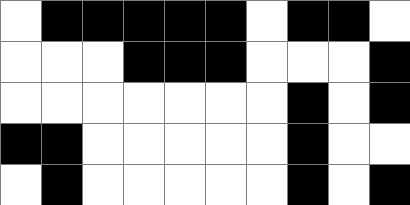[["white", "black", "black", "black", "black", "black", "white", "black", "black", "white"], ["white", "white", "white", "black", "black", "black", "white", "white", "white", "black"], ["white", "white", "white", "white", "white", "white", "white", "black", "white", "black"], ["black", "black", "white", "white", "white", "white", "white", "black", "white", "white"], ["white", "black", "white", "white", "white", "white", "white", "black", "white", "black"]]